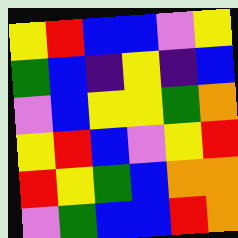[["yellow", "red", "blue", "blue", "violet", "yellow"], ["green", "blue", "indigo", "yellow", "indigo", "blue"], ["violet", "blue", "yellow", "yellow", "green", "orange"], ["yellow", "red", "blue", "violet", "yellow", "red"], ["red", "yellow", "green", "blue", "orange", "orange"], ["violet", "green", "blue", "blue", "red", "orange"]]